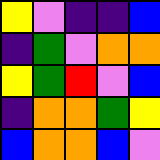[["yellow", "violet", "indigo", "indigo", "blue"], ["indigo", "green", "violet", "orange", "orange"], ["yellow", "green", "red", "violet", "blue"], ["indigo", "orange", "orange", "green", "yellow"], ["blue", "orange", "orange", "blue", "violet"]]